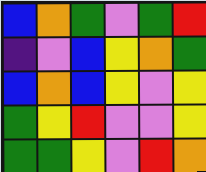[["blue", "orange", "green", "violet", "green", "red"], ["indigo", "violet", "blue", "yellow", "orange", "green"], ["blue", "orange", "blue", "yellow", "violet", "yellow"], ["green", "yellow", "red", "violet", "violet", "yellow"], ["green", "green", "yellow", "violet", "red", "orange"]]